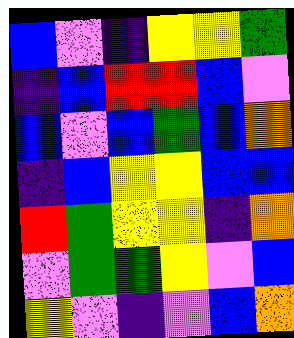[["blue", "violet", "indigo", "yellow", "yellow", "green"], ["indigo", "blue", "red", "red", "blue", "violet"], ["blue", "violet", "blue", "green", "blue", "orange"], ["indigo", "blue", "yellow", "yellow", "blue", "blue"], ["red", "green", "yellow", "yellow", "indigo", "orange"], ["violet", "green", "green", "yellow", "violet", "blue"], ["yellow", "violet", "indigo", "violet", "blue", "orange"]]